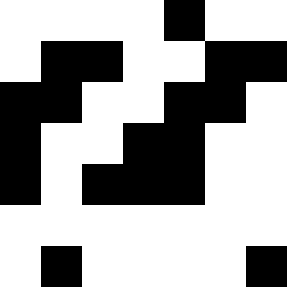[["white", "white", "white", "white", "black", "white", "white"], ["white", "black", "black", "white", "white", "black", "black"], ["black", "black", "white", "white", "black", "black", "white"], ["black", "white", "white", "black", "black", "white", "white"], ["black", "white", "black", "black", "black", "white", "white"], ["white", "white", "white", "white", "white", "white", "white"], ["white", "black", "white", "white", "white", "white", "black"]]